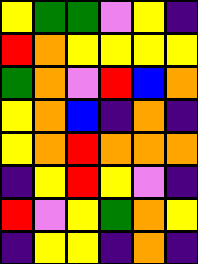[["yellow", "green", "green", "violet", "yellow", "indigo"], ["red", "orange", "yellow", "yellow", "yellow", "yellow"], ["green", "orange", "violet", "red", "blue", "orange"], ["yellow", "orange", "blue", "indigo", "orange", "indigo"], ["yellow", "orange", "red", "orange", "orange", "orange"], ["indigo", "yellow", "red", "yellow", "violet", "indigo"], ["red", "violet", "yellow", "green", "orange", "yellow"], ["indigo", "yellow", "yellow", "indigo", "orange", "indigo"]]